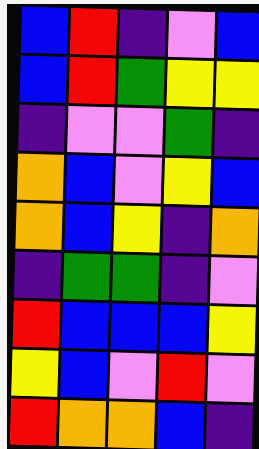[["blue", "red", "indigo", "violet", "blue"], ["blue", "red", "green", "yellow", "yellow"], ["indigo", "violet", "violet", "green", "indigo"], ["orange", "blue", "violet", "yellow", "blue"], ["orange", "blue", "yellow", "indigo", "orange"], ["indigo", "green", "green", "indigo", "violet"], ["red", "blue", "blue", "blue", "yellow"], ["yellow", "blue", "violet", "red", "violet"], ["red", "orange", "orange", "blue", "indigo"]]